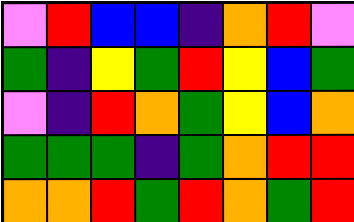[["violet", "red", "blue", "blue", "indigo", "orange", "red", "violet"], ["green", "indigo", "yellow", "green", "red", "yellow", "blue", "green"], ["violet", "indigo", "red", "orange", "green", "yellow", "blue", "orange"], ["green", "green", "green", "indigo", "green", "orange", "red", "red"], ["orange", "orange", "red", "green", "red", "orange", "green", "red"]]